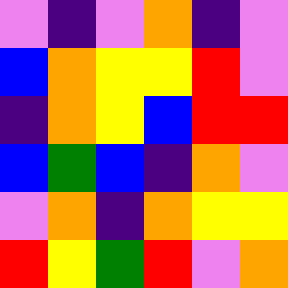[["violet", "indigo", "violet", "orange", "indigo", "violet"], ["blue", "orange", "yellow", "yellow", "red", "violet"], ["indigo", "orange", "yellow", "blue", "red", "red"], ["blue", "green", "blue", "indigo", "orange", "violet"], ["violet", "orange", "indigo", "orange", "yellow", "yellow"], ["red", "yellow", "green", "red", "violet", "orange"]]